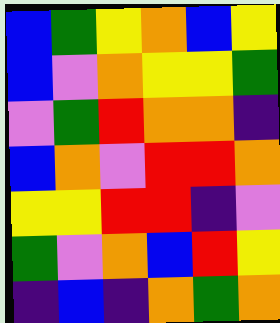[["blue", "green", "yellow", "orange", "blue", "yellow"], ["blue", "violet", "orange", "yellow", "yellow", "green"], ["violet", "green", "red", "orange", "orange", "indigo"], ["blue", "orange", "violet", "red", "red", "orange"], ["yellow", "yellow", "red", "red", "indigo", "violet"], ["green", "violet", "orange", "blue", "red", "yellow"], ["indigo", "blue", "indigo", "orange", "green", "orange"]]